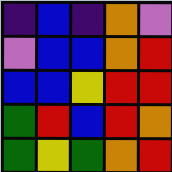[["indigo", "blue", "indigo", "orange", "violet"], ["violet", "blue", "blue", "orange", "red"], ["blue", "blue", "yellow", "red", "red"], ["green", "red", "blue", "red", "orange"], ["green", "yellow", "green", "orange", "red"]]